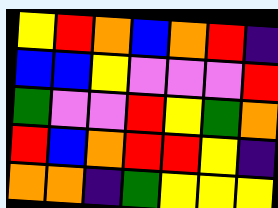[["yellow", "red", "orange", "blue", "orange", "red", "indigo"], ["blue", "blue", "yellow", "violet", "violet", "violet", "red"], ["green", "violet", "violet", "red", "yellow", "green", "orange"], ["red", "blue", "orange", "red", "red", "yellow", "indigo"], ["orange", "orange", "indigo", "green", "yellow", "yellow", "yellow"]]